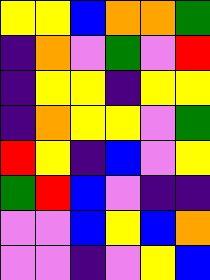[["yellow", "yellow", "blue", "orange", "orange", "green"], ["indigo", "orange", "violet", "green", "violet", "red"], ["indigo", "yellow", "yellow", "indigo", "yellow", "yellow"], ["indigo", "orange", "yellow", "yellow", "violet", "green"], ["red", "yellow", "indigo", "blue", "violet", "yellow"], ["green", "red", "blue", "violet", "indigo", "indigo"], ["violet", "violet", "blue", "yellow", "blue", "orange"], ["violet", "violet", "indigo", "violet", "yellow", "blue"]]